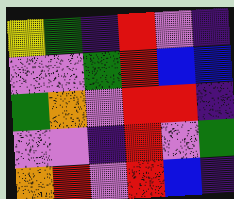[["yellow", "green", "indigo", "red", "violet", "indigo"], ["violet", "violet", "green", "red", "blue", "blue"], ["green", "orange", "violet", "red", "red", "indigo"], ["violet", "violet", "indigo", "red", "violet", "green"], ["orange", "red", "violet", "red", "blue", "indigo"]]